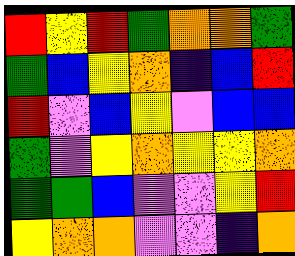[["red", "yellow", "red", "green", "orange", "orange", "green"], ["green", "blue", "yellow", "orange", "indigo", "blue", "red"], ["red", "violet", "blue", "yellow", "violet", "blue", "blue"], ["green", "violet", "yellow", "orange", "yellow", "yellow", "orange"], ["green", "green", "blue", "violet", "violet", "yellow", "red"], ["yellow", "orange", "orange", "violet", "violet", "indigo", "orange"]]